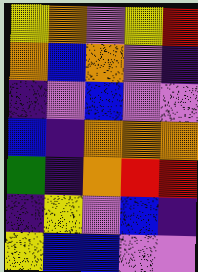[["yellow", "orange", "violet", "yellow", "red"], ["orange", "blue", "orange", "violet", "indigo"], ["indigo", "violet", "blue", "violet", "violet"], ["blue", "indigo", "orange", "orange", "orange"], ["green", "indigo", "orange", "red", "red"], ["indigo", "yellow", "violet", "blue", "indigo"], ["yellow", "blue", "blue", "violet", "violet"]]